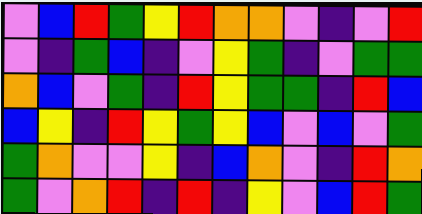[["violet", "blue", "red", "green", "yellow", "red", "orange", "orange", "violet", "indigo", "violet", "red"], ["violet", "indigo", "green", "blue", "indigo", "violet", "yellow", "green", "indigo", "violet", "green", "green"], ["orange", "blue", "violet", "green", "indigo", "red", "yellow", "green", "green", "indigo", "red", "blue"], ["blue", "yellow", "indigo", "red", "yellow", "green", "yellow", "blue", "violet", "blue", "violet", "green"], ["green", "orange", "violet", "violet", "yellow", "indigo", "blue", "orange", "violet", "indigo", "red", "orange"], ["green", "violet", "orange", "red", "indigo", "red", "indigo", "yellow", "violet", "blue", "red", "green"]]